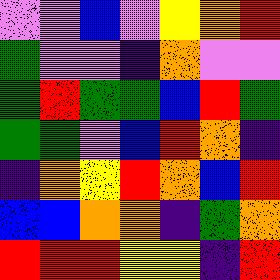[["violet", "violet", "blue", "violet", "yellow", "orange", "red"], ["green", "violet", "violet", "indigo", "orange", "violet", "violet"], ["green", "red", "green", "green", "blue", "red", "green"], ["green", "green", "violet", "blue", "red", "orange", "indigo"], ["indigo", "orange", "yellow", "red", "orange", "blue", "red"], ["blue", "blue", "orange", "orange", "indigo", "green", "orange"], ["red", "red", "red", "yellow", "yellow", "indigo", "red"]]